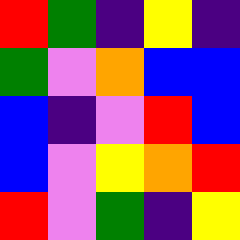[["red", "green", "indigo", "yellow", "indigo"], ["green", "violet", "orange", "blue", "blue"], ["blue", "indigo", "violet", "red", "blue"], ["blue", "violet", "yellow", "orange", "red"], ["red", "violet", "green", "indigo", "yellow"]]